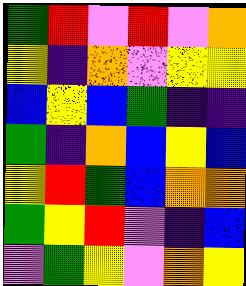[["green", "red", "violet", "red", "violet", "orange"], ["yellow", "indigo", "orange", "violet", "yellow", "yellow"], ["blue", "yellow", "blue", "green", "indigo", "indigo"], ["green", "indigo", "orange", "blue", "yellow", "blue"], ["yellow", "red", "green", "blue", "orange", "orange"], ["green", "yellow", "red", "violet", "indigo", "blue"], ["violet", "green", "yellow", "violet", "orange", "yellow"]]